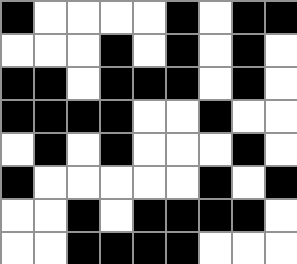[["black", "white", "white", "white", "white", "black", "white", "black", "black"], ["white", "white", "white", "black", "white", "black", "white", "black", "white"], ["black", "black", "white", "black", "black", "black", "white", "black", "white"], ["black", "black", "black", "black", "white", "white", "black", "white", "white"], ["white", "black", "white", "black", "white", "white", "white", "black", "white"], ["black", "white", "white", "white", "white", "white", "black", "white", "black"], ["white", "white", "black", "white", "black", "black", "black", "black", "white"], ["white", "white", "black", "black", "black", "black", "white", "white", "white"]]